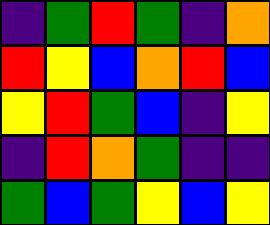[["indigo", "green", "red", "green", "indigo", "orange"], ["red", "yellow", "blue", "orange", "red", "blue"], ["yellow", "red", "green", "blue", "indigo", "yellow"], ["indigo", "red", "orange", "green", "indigo", "indigo"], ["green", "blue", "green", "yellow", "blue", "yellow"]]